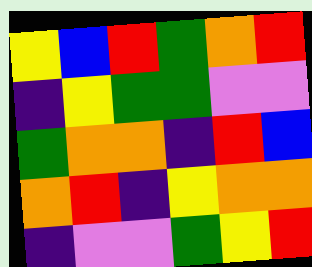[["yellow", "blue", "red", "green", "orange", "red"], ["indigo", "yellow", "green", "green", "violet", "violet"], ["green", "orange", "orange", "indigo", "red", "blue"], ["orange", "red", "indigo", "yellow", "orange", "orange"], ["indigo", "violet", "violet", "green", "yellow", "red"]]